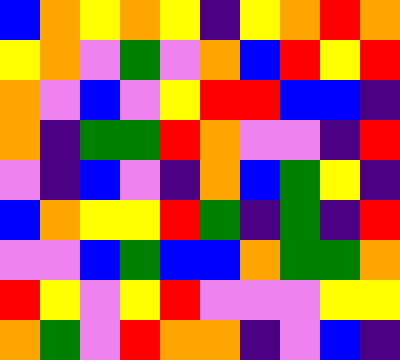[["blue", "orange", "yellow", "orange", "yellow", "indigo", "yellow", "orange", "red", "orange"], ["yellow", "orange", "violet", "green", "violet", "orange", "blue", "red", "yellow", "red"], ["orange", "violet", "blue", "violet", "yellow", "red", "red", "blue", "blue", "indigo"], ["orange", "indigo", "green", "green", "red", "orange", "violet", "violet", "indigo", "red"], ["violet", "indigo", "blue", "violet", "indigo", "orange", "blue", "green", "yellow", "indigo"], ["blue", "orange", "yellow", "yellow", "red", "green", "indigo", "green", "indigo", "red"], ["violet", "violet", "blue", "green", "blue", "blue", "orange", "green", "green", "orange"], ["red", "yellow", "violet", "yellow", "red", "violet", "violet", "violet", "yellow", "yellow"], ["orange", "green", "violet", "red", "orange", "orange", "indigo", "violet", "blue", "indigo"]]